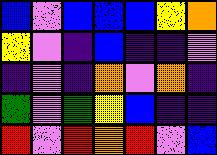[["blue", "violet", "blue", "blue", "blue", "yellow", "orange"], ["yellow", "violet", "indigo", "blue", "indigo", "indigo", "violet"], ["indigo", "violet", "indigo", "orange", "violet", "orange", "indigo"], ["green", "violet", "green", "yellow", "blue", "indigo", "indigo"], ["red", "violet", "red", "orange", "red", "violet", "blue"]]